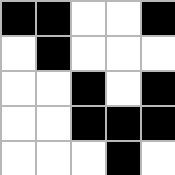[["black", "black", "white", "white", "black"], ["white", "black", "white", "white", "white"], ["white", "white", "black", "white", "black"], ["white", "white", "black", "black", "black"], ["white", "white", "white", "black", "white"]]